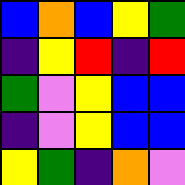[["blue", "orange", "blue", "yellow", "green"], ["indigo", "yellow", "red", "indigo", "red"], ["green", "violet", "yellow", "blue", "blue"], ["indigo", "violet", "yellow", "blue", "blue"], ["yellow", "green", "indigo", "orange", "violet"]]